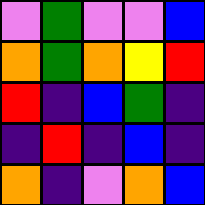[["violet", "green", "violet", "violet", "blue"], ["orange", "green", "orange", "yellow", "red"], ["red", "indigo", "blue", "green", "indigo"], ["indigo", "red", "indigo", "blue", "indigo"], ["orange", "indigo", "violet", "orange", "blue"]]